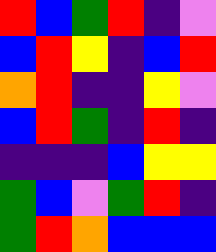[["red", "blue", "green", "red", "indigo", "violet"], ["blue", "red", "yellow", "indigo", "blue", "red"], ["orange", "red", "indigo", "indigo", "yellow", "violet"], ["blue", "red", "green", "indigo", "red", "indigo"], ["indigo", "indigo", "indigo", "blue", "yellow", "yellow"], ["green", "blue", "violet", "green", "red", "indigo"], ["green", "red", "orange", "blue", "blue", "blue"]]